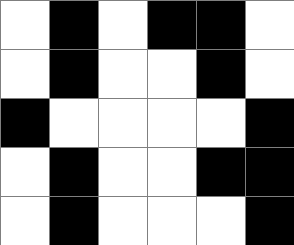[["white", "black", "white", "black", "black", "white"], ["white", "black", "white", "white", "black", "white"], ["black", "white", "white", "white", "white", "black"], ["white", "black", "white", "white", "black", "black"], ["white", "black", "white", "white", "white", "black"]]